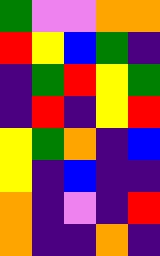[["green", "violet", "violet", "orange", "orange"], ["red", "yellow", "blue", "green", "indigo"], ["indigo", "green", "red", "yellow", "green"], ["indigo", "red", "indigo", "yellow", "red"], ["yellow", "green", "orange", "indigo", "blue"], ["yellow", "indigo", "blue", "indigo", "indigo"], ["orange", "indigo", "violet", "indigo", "red"], ["orange", "indigo", "indigo", "orange", "indigo"]]